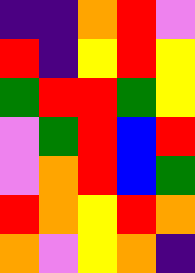[["indigo", "indigo", "orange", "red", "violet"], ["red", "indigo", "yellow", "red", "yellow"], ["green", "red", "red", "green", "yellow"], ["violet", "green", "red", "blue", "red"], ["violet", "orange", "red", "blue", "green"], ["red", "orange", "yellow", "red", "orange"], ["orange", "violet", "yellow", "orange", "indigo"]]